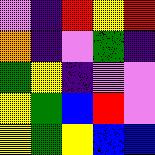[["violet", "indigo", "red", "yellow", "red"], ["orange", "indigo", "violet", "green", "indigo"], ["green", "yellow", "indigo", "violet", "violet"], ["yellow", "green", "blue", "red", "violet"], ["yellow", "green", "yellow", "blue", "blue"]]